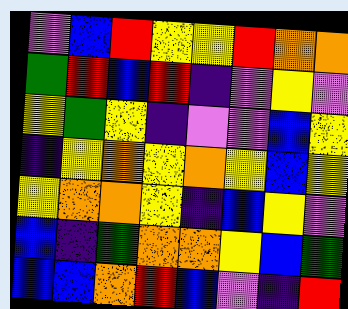[["violet", "blue", "red", "yellow", "yellow", "red", "orange", "orange"], ["green", "red", "blue", "red", "indigo", "violet", "yellow", "violet"], ["yellow", "green", "yellow", "indigo", "violet", "violet", "blue", "yellow"], ["indigo", "yellow", "orange", "yellow", "orange", "yellow", "blue", "yellow"], ["yellow", "orange", "orange", "yellow", "indigo", "blue", "yellow", "violet"], ["blue", "indigo", "green", "orange", "orange", "yellow", "blue", "green"], ["blue", "blue", "orange", "red", "blue", "violet", "indigo", "red"]]